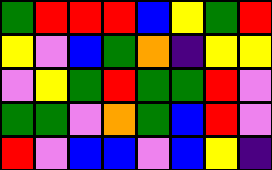[["green", "red", "red", "red", "blue", "yellow", "green", "red"], ["yellow", "violet", "blue", "green", "orange", "indigo", "yellow", "yellow"], ["violet", "yellow", "green", "red", "green", "green", "red", "violet"], ["green", "green", "violet", "orange", "green", "blue", "red", "violet"], ["red", "violet", "blue", "blue", "violet", "blue", "yellow", "indigo"]]